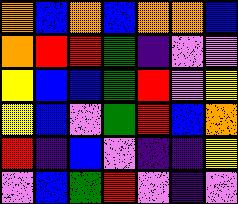[["orange", "blue", "orange", "blue", "orange", "orange", "blue"], ["orange", "red", "red", "green", "indigo", "violet", "violet"], ["yellow", "blue", "blue", "green", "red", "violet", "yellow"], ["yellow", "blue", "violet", "green", "red", "blue", "orange"], ["red", "indigo", "blue", "violet", "indigo", "indigo", "yellow"], ["violet", "blue", "green", "red", "violet", "indigo", "violet"]]